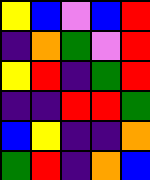[["yellow", "blue", "violet", "blue", "red"], ["indigo", "orange", "green", "violet", "red"], ["yellow", "red", "indigo", "green", "red"], ["indigo", "indigo", "red", "red", "green"], ["blue", "yellow", "indigo", "indigo", "orange"], ["green", "red", "indigo", "orange", "blue"]]